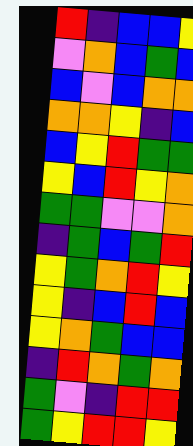[["red", "indigo", "blue", "blue", "yellow"], ["violet", "orange", "blue", "green", "blue"], ["blue", "violet", "blue", "orange", "orange"], ["orange", "orange", "yellow", "indigo", "blue"], ["blue", "yellow", "red", "green", "green"], ["yellow", "blue", "red", "yellow", "orange"], ["green", "green", "violet", "violet", "orange"], ["indigo", "green", "blue", "green", "red"], ["yellow", "green", "orange", "red", "yellow"], ["yellow", "indigo", "blue", "red", "blue"], ["yellow", "orange", "green", "blue", "blue"], ["indigo", "red", "orange", "green", "orange"], ["green", "violet", "indigo", "red", "red"], ["green", "yellow", "red", "red", "yellow"]]